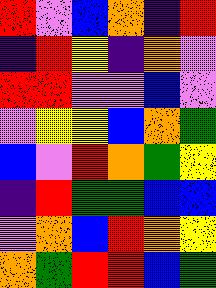[["red", "violet", "blue", "orange", "indigo", "red"], ["indigo", "red", "yellow", "indigo", "orange", "violet"], ["red", "red", "violet", "violet", "blue", "violet"], ["violet", "yellow", "yellow", "blue", "orange", "green"], ["blue", "violet", "red", "orange", "green", "yellow"], ["indigo", "red", "green", "green", "blue", "blue"], ["violet", "orange", "blue", "red", "orange", "yellow"], ["orange", "green", "red", "red", "blue", "green"]]